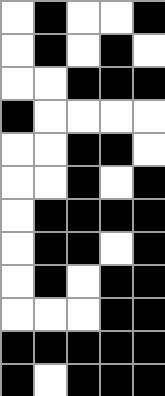[["white", "black", "white", "white", "black"], ["white", "black", "white", "black", "white"], ["white", "white", "black", "black", "black"], ["black", "white", "white", "white", "white"], ["white", "white", "black", "black", "white"], ["white", "white", "black", "white", "black"], ["white", "black", "black", "black", "black"], ["white", "black", "black", "white", "black"], ["white", "black", "white", "black", "black"], ["white", "white", "white", "black", "black"], ["black", "black", "black", "black", "black"], ["black", "white", "black", "black", "black"]]